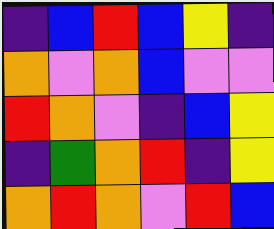[["indigo", "blue", "red", "blue", "yellow", "indigo"], ["orange", "violet", "orange", "blue", "violet", "violet"], ["red", "orange", "violet", "indigo", "blue", "yellow"], ["indigo", "green", "orange", "red", "indigo", "yellow"], ["orange", "red", "orange", "violet", "red", "blue"]]